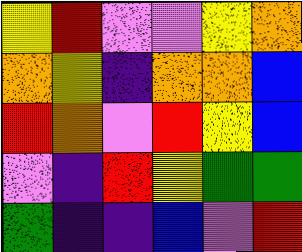[["yellow", "red", "violet", "violet", "yellow", "orange"], ["orange", "yellow", "indigo", "orange", "orange", "blue"], ["red", "orange", "violet", "red", "yellow", "blue"], ["violet", "indigo", "red", "yellow", "green", "green"], ["green", "indigo", "indigo", "blue", "violet", "red"]]